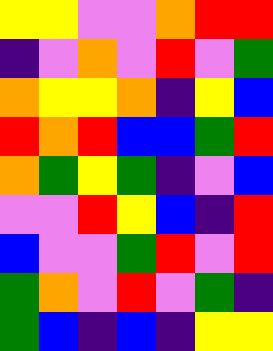[["yellow", "yellow", "violet", "violet", "orange", "red", "red"], ["indigo", "violet", "orange", "violet", "red", "violet", "green"], ["orange", "yellow", "yellow", "orange", "indigo", "yellow", "blue"], ["red", "orange", "red", "blue", "blue", "green", "red"], ["orange", "green", "yellow", "green", "indigo", "violet", "blue"], ["violet", "violet", "red", "yellow", "blue", "indigo", "red"], ["blue", "violet", "violet", "green", "red", "violet", "red"], ["green", "orange", "violet", "red", "violet", "green", "indigo"], ["green", "blue", "indigo", "blue", "indigo", "yellow", "yellow"]]